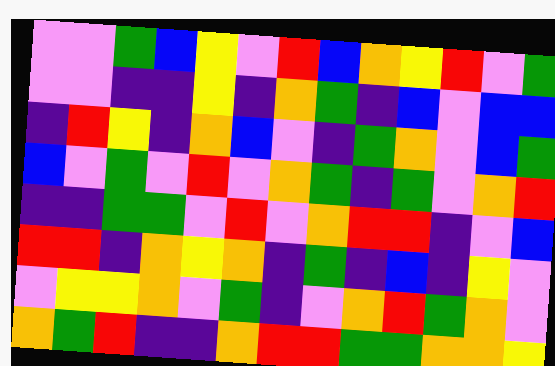[["violet", "violet", "green", "blue", "yellow", "violet", "red", "blue", "orange", "yellow", "red", "violet", "green"], ["violet", "violet", "indigo", "indigo", "yellow", "indigo", "orange", "green", "indigo", "blue", "violet", "blue", "blue"], ["indigo", "red", "yellow", "indigo", "orange", "blue", "violet", "indigo", "green", "orange", "violet", "blue", "green"], ["blue", "violet", "green", "violet", "red", "violet", "orange", "green", "indigo", "green", "violet", "orange", "red"], ["indigo", "indigo", "green", "green", "violet", "red", "violet", "orange", "red", "red", "indigo", "violet", "blue"], ["red", "red", "indigo", "orange", "yellow", "orange", "indigo", "green", "indigo", "blue", "indigo", "yellow", "violet"], ["violet", "yellow", "yellow", "orange", "violet", "green", "indigo", "violet", "orange", "red", "green", "orange", "violet"], ["orange", "green", "red", "indigo", "indigo", "orange", "red", "red", "green", "green", "orange", "orange", "yellow"]]